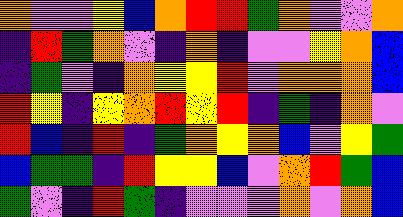[["orange", "violet", "violet", "yellow", "blue", "orange", "red", "red", "green", "orange", "violet", "violet", "orange"], ["indigo", "red", "green", "orange", "violet", "indigo", "orange", "indigo", "violet", "violet", "yellow", "orange", "blue"], ["indigo", "green", "violet", "indigo", "orange", "yellow", "yellow", "red", "violet", "orange", "orange", "orange", "blue"], ["red", "yellow", "indigo", "yellow", "orange", "red", "yellow", "red", "indigo", "green", "indigo", "orange", "violet"], ["red", "blue", "indigo", "red", "indigo", "green", "orange", "yellow", "orange", "blue", "violet", "yellow", "green"], ["blue", "green", "green", "indigo", "red", "yellow", "yellow", "blue", "violet", "orange", "red", "green", "blue"], ["green", "violet", "indigo", "red", "green", "indigo", "violet", "violet", "violet", "orange", "violet", "orange", "blue"]]